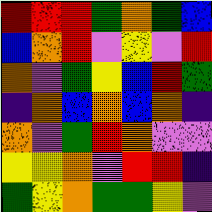[["red", "red", "red", "green", "orange", "green", "blue"], ["blue", "orange", "red", "violet", "yellow", "violet", "red"], ["orange", "violet", "green", "yellow", "blue", "red", "green"], ["indigo", "orange", "blue", "orange", "blue", "orange", "indigo"], ["orange", "violet", "green", "red", "orange", "violet", "violet"], ["yellow", "yellow", "orange", "violet", "red", "red", "indigo"], ["green", "yellow", "orange", "green", "green", "yellow", "violet"]]